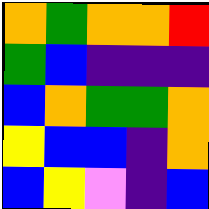[["orange", "green", "orange", "orange", "red"], ["green", "blue", "indigo", "indigo", "indigo"], ["blue", "orange", "green", "green", "orange"], ["yellow", "blue", "blue", "indigo", "orange"], ["blue", "yellow", "violet", "indigo", "blue"]]